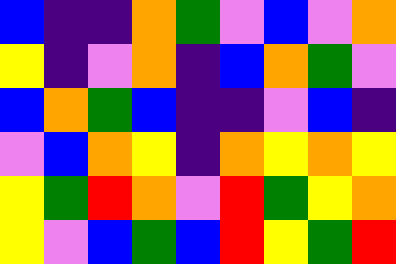[["blue", "indigo", "indigo", "orange", "green", "violet", "blue", "violet", "orange"], ["yellow", "indigo", "violet", "orange", "indigo", "blue", "orange", "green", "violet"], ["blue", "orange", "green", "blue", "indigo", "indigo", "violet", "blue", "indigo"], ["violet", "blue", "orange", "yellow", "indigo", "orange", "yellow", "orange", "yellow"], ["yellow", "green", "red", "orange", "violet", "red", "green", "yellow", "orange"], ["yellow", "violet", "blue", "green", "blue", "red", "yellow", "green", "red"]]